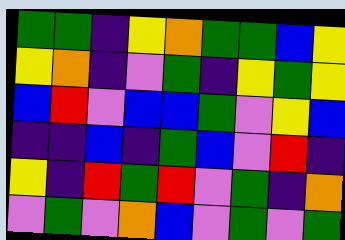[["green", "green", "indigo", "yellow", "orange", "green", "green", "blue", "yellow"], ["yellow", "orange", "indigo", "violet", "green", "indigo", "yellow", "green", "yellow"], ["blue", "red", "violet", "blue", "blue", "green", "violet", "yellow", "blue"], ["indigo", "indigo", "blue", "indigo", "green", "blue", "violet", "red", "indigo"], ["yellow", "indigo", "red", "green", "red", "violet", "green", "indigo", "orange"], ["violet", "green", "violet", "orange", "blue", "violet", "green", "violet", "green"]]